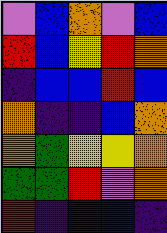[["violet", "blue", "orange", "violet", "blue"], ["red", "blue", "yellow", "red", "orange"], ["indigo", "blue", "blue", "red", "blue"], ["orange", "indigo", "indigo", "blue", "orange"], ["orange", "green", "yellow", "yellow", "orange"], ["green", "green", "red", "violet", "orange"], ["red", "indigo", "blue", "blue", "indigo"]]